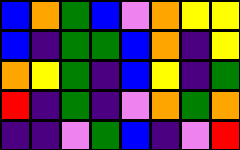[["blue", "orange", "green", "blue", "violet", "orange", "yellow", "yellow"], ["blue", "indigo", "green", "green", "blue", "orange", "indigo", "yellow"], ["orange", "yellow", "green", "indigo", "blue", "yellow", "indigo", "green"], ["red", "indigo", "green", "indigo", "violet", "orange", "green", "orange"], ["indigo", "indigo", "violet", "green", "blue", "indigo", "violet", "red"]]